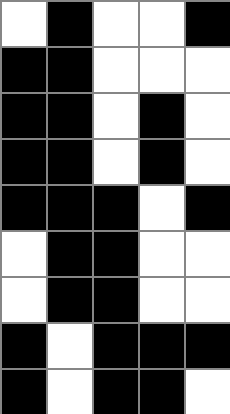[["white", "black", "white", "white", "black"], ["black", "black", "white", "white", "white"], ["black", "black", "white", "black", "white"], ["black", "black", "white", "black", "white"], ["black", "black", "black", "white", "black"], ["white", "black", "black", "white", "white"], ["white", "black", "black", "white", "white"], ["black", "white", "black", "black", "black"], ["black", "white", "black", "black", "white"]]